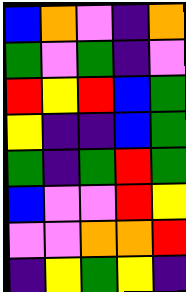[["blue", "orange", "violet", "indigo", "orange"], ["green", "violet", "green", "indigo", "violet"], ["red", "yellow", "red", "blue", "green"], ["yellow", "indigo", "indigo", "blue", "green"], ["green", "indigo", "green", "red", "green"], ["blue", "violet", "violet", "red", "yellow"], ["violet", "violet", "orange", "orange", "red"], ["indigo", "yellow", "green", "yellow", "indigo"]]